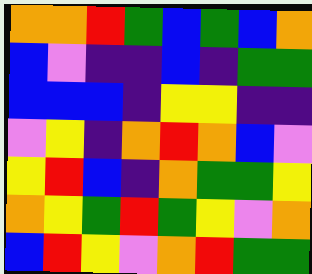[["orange", "orange", "red", "green", "blue", "green", "blue", "orange"], ["blue", "violet", "indigo", "indigo", "blue", "indigo", "green", "green"], ["blue", "blue", "blue", "indigo", "yellow", "yellow", "indigo", "indigo"], ["violet", "yellow", "indigo", "orange", "red", "orange", "blue", "violet"], ["yellow", "red", "blue", "indigo", "orange", "green", "green", "yellow"], ["orange", "yellow", "green", "red", "green", "yellow", "violet", "orange"], ["blue", "red", "yellow", "violet", "orange", "red", "green", "green"]]